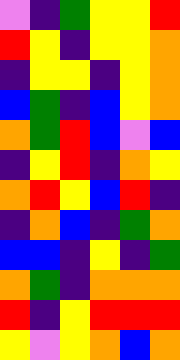[["violet", "indigo", "green", "yellow", "yellow", "red"], ["red", "yellow", "indigo", "yellow", "yellow", "orange"], ["indigo", "yellow", "yellow", "indigo", "yellow", "orange"], ["blue", "green", "indigo", "blue", "yellow", "orange"], ["orange", "green", "red", "blue", "violet", "blue"], ["indigo", "yellow", "red", "indigo", "orange", "yellow"], ["orange", "red", "yellow", "blue", "red", "indigo"], ["indigo", "orange", "blue", "indigo", "green", "orange"], ["blue", "blue", "indigo", "yellow", "indigo", "green"], ["orange", "green", "indigo", "orange", "orange", "orange"], ["red", "indigo", "yellow", "red", "red", "red"], ["yellow", "violet", "yellow", "orange", "blue", "orange"]]